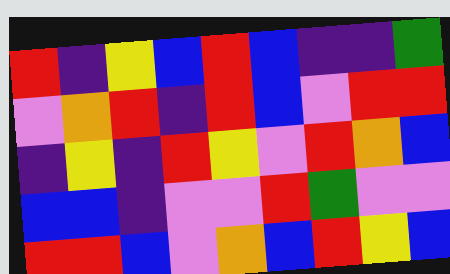[["red", "indigo", "yellow", "blue", "red", "blue", "indigo", "indigo", "green"], ["violet", "orange", "red", "indigo", "red", "blue", "violet", "red", "red"], ["indigo", "yellow", "indigo", "red", "yellow", "violet", "red", "orange", "blue"], ["blue", "blue", "indigo", "violet", "violet", "red", "green", "violet", "violet"], ["red", "red", "blue", "violet", "orange", "blue", "red", "yellow", "blue"]]